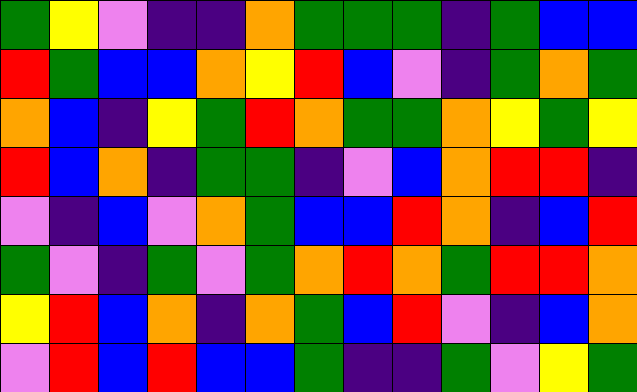[["green", "yellow", "violet", "indigo", "indigo", "orange", "green", "green", "green", "indigo", "green", "blue", "blue"], ["red", "green", "blue", "blue", "orange", "yellow", "red", "blue", "violet", "indigo", "green", "orange", "green"], ["orange", "blue", "indigo", "yellow", "green", "red", "orange", "green", "green", "orange", "yellow", "green", "yellow"], ["red", "blue", "orange", "indigo", "green", "green", "indigo", "violet", "blue", "orange", "red", "red", "indigo"], ["violet", "indigo", "blue", "violet", "orange", "green", "blue", "blue", "red", "orange", "indigo", "blue", "red"], ["green", "violet", "indigo", "green", "violet", "green", "orange", "red", "orange", "green", "red", "red", "orange"], ["yellow", "red", "blue", "orange", "indigo", "orange", "green", "blue", "red", "violet", "indigo", "blue", "orange"], ["violet", "red", "blue", "red", "blue", "blue", "green", "indigo", "indigo", "green", "violet", "yellow", "green"]]